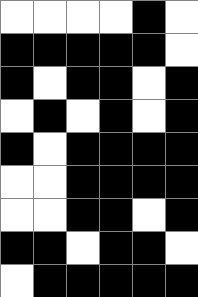[["white", "white", "white", "white", "black", "white"], ["black", "black", "black", "black", "black", "white"], ["black", "white", "black", "black", "white", "black"], ["white", "black", "white", "black", "white", "black"], ["black", "white", "black", "black", "black", "black"], ["white", "white", "black", "black", "black", "black"], ["white", "white", "black", "black", "white", "black"], ["black", "black", "white", "black", "black", "white"], ["white", "black", "black", "black", "black", "black"]]